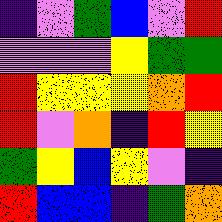[["indigo", "violet", "green", "blue", "violet", "red"], ["violet", "violet", "violet", "yellow", "green", "green"], ["red", "yellow", "yellow", "yellow", "orange", "red"], ["red", "violet", "orange", "indigo", "red", "yellow"], ["green", "yellow", "blue", "yellow", "violet", "indigo"], ["red", "blue", "blue", "indigo", "green", "orange"]]